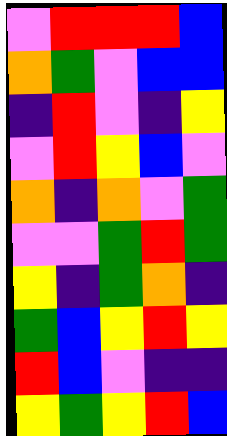[["violet", "red", "red", "red", "blue"], ["orange", "green", "violet", "blue", "blue"], ["indigo", "red", "violet", "indigo", "yellow"], ["violet", "red", "yellow", "blue", "violet"], ["orange", "indigo", "orange", "violet", "green"], ["violet", "violet", "green", "red", "green"], ["yellow", "indigo", "green", "orange", "indigo"], ["green", "blue", "yellow", "red", "yellow"], ["red", "blue", "violet", "indigo", "indigo"], ["yellow", "green", "yellow", "red", "blue"]]